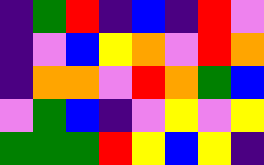[["indigo", "green", "red", "indigo", "blue", "indigo", "red", "violet"], ["indigo", "violet", "blue", "yellow", "orange", "violet", "red", "orange"], ["indigo", "orange", "orange", "violet", "red", "orange", "green", "blue"], ["violet", "green", "blue", "indigo", "violet", "yellow", "violet", "yellow"], ["green", "green", "green", "red", "yellow", "blue", "yellow", "indigo"]]